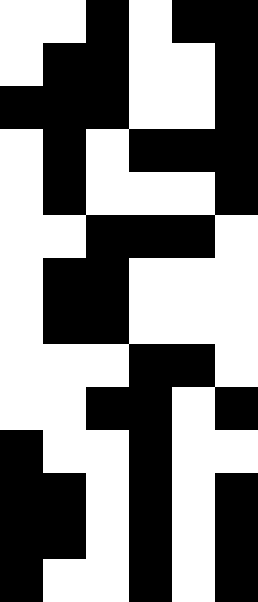[["white", "white", "black", "white", "black", "black"], ["white", "black", "black", "white", "white", "black"], ["black", "black", "black", "white", "white", "black"], ["white", "black", "white", "black", "black", "black"], ["white", "black", "white", "white", "white", "black"], ["white", "white", "black", "black", "black", "white"], ["white", "black", "black", "white", "white", "white"], ["white", "black", "black", "white", "white", "white"], ["white", "white", "white", "black", "black", "white"], ["white", "white", "black", "black", "white", "black"], ["black", "white", "white", "black", "white", "white"], ["black", "black", "white", "black", "white", "black"], ["black", "black", "white", "black", "white", "black"], ["black", "white", "white", "black", "white", "black"]]